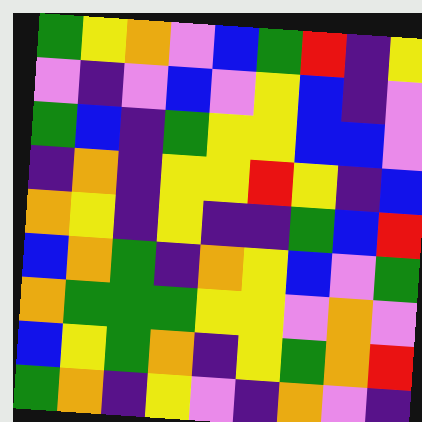[["green", "yellow", "orange", "violet", "blue", "green", "red", "indigo", "yellow"], ["violet", "indigo", "violet", "blue", "violet", "yellow", "blue", "indigo", "violet"], ["green", "blue", "indigo", "green", "yellow", "yellow", "blue", "blue", "violet"], ["indigo", "orange", "indigo", "yellow", "yellow", "red", "yellow", "indigo", "blue"], ["orange", "yellow", "indigo", "yellow", "indigo", "indigo", "green", "blue", "red"], ["blue", "orange", "green", "indigo", "orange", "yellow", "blue", "violet", "green"], ["orange", "green", "green", "green", "yellow", "yellow", "violet", "orange", "violet"], ["blue", "yellow", "green", "orange", "indigo", "yellow", "green", "orange", "red"], ["green", "orange", "indigo", "yellow", "violet", "indigo", "orange", "violet", "indigo"]]